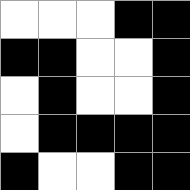[["white", "white", "white", "black", "black"], ["black", "black", "white", "white", "black"], ["white", "black", "white", "white", "black"], ["white", "black", "black", "black", "black"], ["black", "white", "white", "black", "black"]]